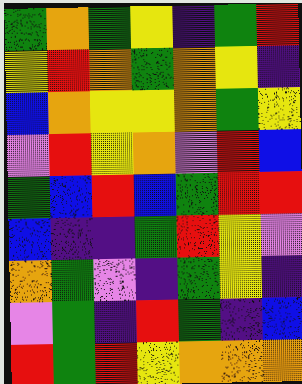[["green", "orange", "green", "yellow", "indigo", "green", "red"], ["yellow", "red", "orange", "green", "orange", "yellow", "indigo"], ["blue", "orange", "yellow", "yellow", "orange", "green", "yellow"], ["violet", "red", "yellow", "orange", "violet", "red", "blue"], ["green", "blue", "red", "blue", "green", "red", "red"], ["blue", "indigo", "indigo", "green", "red", "yellow", "violet"], ["orange", "green", "violet", "indigo", "green", "yellow", "indigo"], ["violet", "green", "indigo", "red", "green", "indigo", "blue"], ["red", "green", "red", "yellow", "orange", "orange", "orange"]]